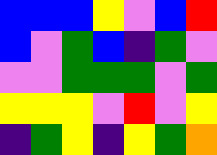[["blue", "blue", "blue", "yellow", "violet", "blue", "red"], ["blue", "violet", "green", "blue", "indigo", "green", "violet"], ["violet", "violet", "green", "green", "green", "violet", "green"], ["yellow", "yellow", "yellow", "violet", "red", "violet", "yellow"], ["indigo", "green", "yellow", "indigo", "yellow", "green", "orange"]]